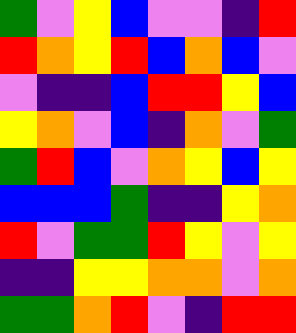[["green", "violet", "yellow", "blue", "violet", "violet", "indigo", "red"], ["red", "orange", "yellow", "red", "blue", "orange", "blue", "violet"], ["violet", "indigo", "indigo", "blue", "red", "red", "yellow", "blue"], ["yellow", "orange", "violet", "blue", "indigo", "orange", "violet", "green"], ["green", "red", "blue", "violet", "orange", "yellow", "blue", "yellow"], ["blue", "blue", "blue", "green", "indigo", "indigo", "yellow", "orange"], ["red", "violet", "green", "green", "red", "yellow", "violet", "yellow"], ["indigo", "indigo", "yellow", "yellow", "orange", "orange", "violet", "orange"], ["green", "green", "orange", "red", "violet", "indigo", "red", "red"]]